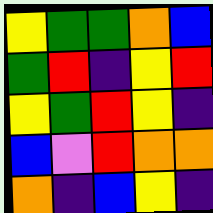[["yellow", "green", "green", "orange", "blue"], ["green", "red", "indigo", "yellow", "red"], ["yellow", "green", "red", "yellow", "indigo"], ["blue", "violet", "red", "orange", "orange"], ["orange", "indigo", "blue", "yellow", "indigo"]]